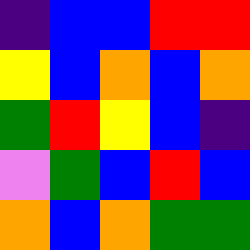[["indigo", "blue", "blue", "red", "red"], ["yellow", "blue", "orange", "blue", "orange"], ["green", "red", "yellow", "blue", "indigo"], ["violet", "green", "blue", "red", "blue"], ["orange", "blue", "orange", "green", "green"]]